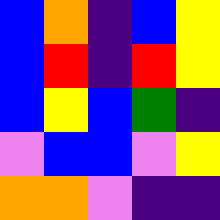[["blue", "orange", "indigo", "blue", "yellow"], ["blue", "red", "indigo", "red", "yellow"], ["blue", "yellow", "blue", "green", "indigo"], ["violet", "blue", "blue", "violet", "yellow"], ["orange", "orange", "violet", "indigo", "indigo"]]